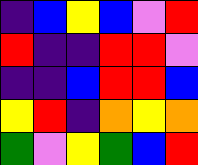[["indigo", "blue", "yellow", "blue", "violet", "red"], ["red", "indigo", "indigo", "red", "red", "violet"], ["indigo", "indigo", "blue", "red", "red", "blue"], ["yellow", "red", "indigo", "orange", "yellow", "orange"], ["green", "violet", "yellow", "green", "blue", "red"]]